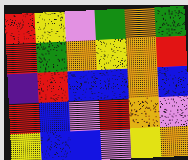[["red", "yellow", "violet", "green", "orange", "green"], ["red", "green", "orange", "yellow", "orange", "red"], ["indigo", "red", "blue", "blue", "orange", "blue"], ["red", "blue", "violet", "red", "orange", "violet"], ["yellow", "blue", "blue", "violet", "yellow", "orange"]]